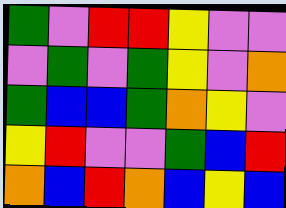[["green", "violet", "red", "red", "yellow", "violet", "violet"], ["violet", "green", "violet", "green", "yellow", "violet", "orange"], ["green", "blue", "blue", "green", "orange", "yellow", "violet"], ["yellow", "red", "violet", "violet", "green", "blue", "red"], ["orange", "blue", "red", "orange", "blue", "yellow", "blue"]]